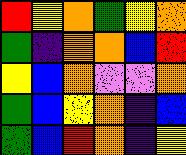[["red", "yellow", "orange", "green", "yellow", "orange"], ["green", "indigo", "orange", "orange", "blue", "red"], ["yellow", "blue", "orange", "violet", "violet", "orange"], ["green", "blue", "yellow", "orange", "indigo", "blue"], ["green", "blue", "red", "orange", "indigo", "yellow"]]